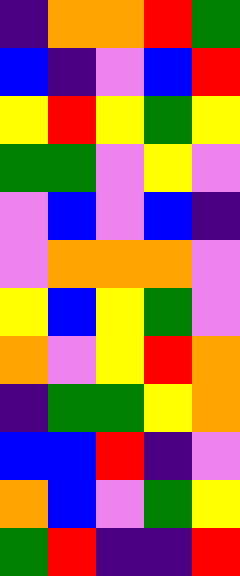[["indigo", "orange", "orange", "red", "green"], ["blue", "indigo", "violet", "blue", "red"], ["yellow", "red", "yellow", "green", "yellow"], ["green", "green", "violet", "yellow", "violet"], ["violet", "blue", "violet", "blue", "indigo"], ["violet", "orange", "orange", "orange", "violet"], ["yellow", "blue", "yellow", "green", "violet"], ["orange", "violet", "yellow", "red", "orange"], ["indigo", "green", "green", "yellow", "orange"], ["blue", "blue", "red", "indigo", "violet"], ["orange", "blue", "violet", "green", "yellow"], ["green", "red", "indigo", "indigo", "red"]]